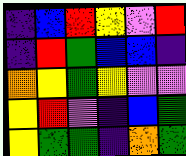[["indigo", "blue", "red", "yellow", "violet", "red"], ["indigo", "red", "green", "blue", "blue", "indigo"], ["orange", "yellow", "green", "yellow", "violet", "violet"], ["yellow", "red", "violet", "indigo", "blue", "green"], ["yellow", "green", "green", "indigo", "orange", "green"]]